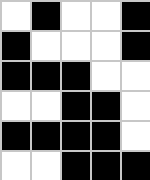[["white", "black", "white", "white", "black"], ["black", "white", "white", "white", "black"], ["black", "black", "black", "white", "white"], ["white", "white", "black", "black", "white"], ["black", "black", "black", "black", "white"], ["white", "white", "black", "black", "black"]]